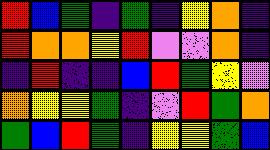[["red", "blue", "green", "indigo", "green", "indigo", "yellow", "orange", "indigo"], ["red", "orange", "orange", "yellow", "red", "violet", "violet", "orange", "indigo"], ["indigo", "red", "indigo", "indigo", "blue", "red", "green", "yellow", "violet"], ["orange", "yellow", "yellow", "green", "indigo", "violet", "red", "green", "orange"], ["green", "blue", "red", "green", "indigo", "yellow", "yellow", "green", "blue"]]